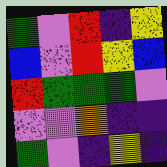[["green", "violet", "red", "indigo", "yellow"], ["blue", "violet", "red", "yellow", "blue"], ["red", "green", "green", "green", "violet"], ["violet", "violet", "orange", "indigo", "indigo"], ["green", "violet", "indigo", "yellow", "indigo"]]